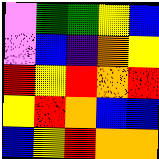[["violet", "green", "green", "yellow", "blue"], ["violet", "blue", "indigo", "orange", "yellow"], ["red", "yellow", "red", "orange", "red"], ["yellow", "red", "orange", "blue", "blue"], ["blue", "yellow", "red", "orange", "orange"]]